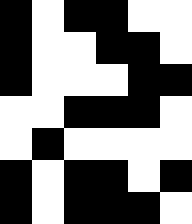[["black", "white", "black", "black", "white", "white"], ["black", "white", "white", "black", "black", "white"], ["black", "white", "white", "white", "black", "black"], ["white", "white", "black", "black", "black", "white"], ["white", "black", "white", "white", "white", "white"], ["black", "white", "black", "black", "white", "black"], ["black", "white", "black", "black", "black", "white"]]